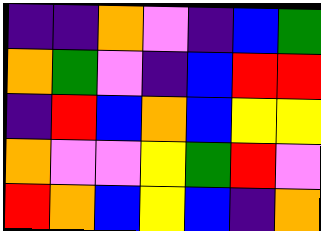[["indigo", "indigo", "orange", "violet", "indigo", "blue", "green"], ["orange", "green", "violet", "indigo", "blue", "red", "red"], ["indigo", "red", "blue", "orange", "blue", "yellow", "yellow"], ["orange", "violet", "violet", "yellow", "green", "red", "violet"], ["red", "orange", "blue", "yellow", "blue", "indigo", "orange"]]